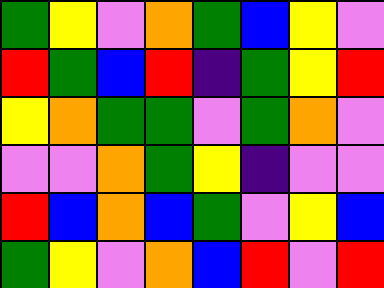[["green", "yellow", "violet", "orange", "green", "blue", "yellow", "violet"], ["red", "green", "blue", "red", "indigo", "green", "yellow", "red"], ["yellow", "orange", "green", "green", "violet", "green", "orange", "violet"], ["violet", "violet", "orange", "green", "yellow", "indigo", "violet", "violet"], ["red", "blue", "orange", "blue", "green", "violet", "yellow", "blue"], ["green", "yellow", "violet", "orange", "blue", "red", "violet", "red"]]